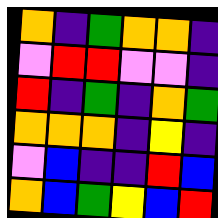[["orange", "indigo", "green", "orange", "orange", "indigo"], ["violet", "red", "red", "violet", "violet", "indigo"], ["red", "indigo", "green", "indigo", "orange", "green"], ["orange", "orange", "orange", "indigo", "yellow", "indigo"], ["violet", "blue", "indigo", "indigo", "red", "blue"], ["orange", "blue", "green", "yellow", "blue", "red"]]